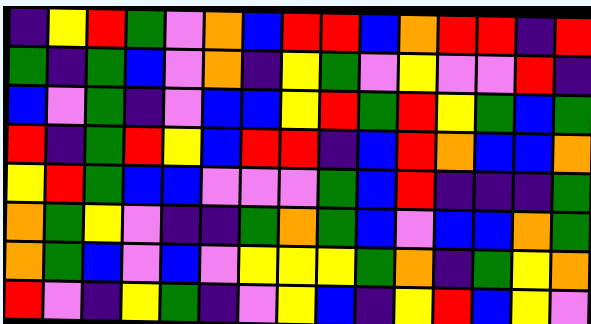[["indigo", "yellow", "red", "green", "violet", "orange", "blue", "red", "red", "blue", "orange", "red", "red", "indigo", "red"], ["green", "indigo", "green", "blue", "violet", "orange", "indigo", "yellow", "green", "violet", "yellow", "violet", "violet", "red", "indigo"], ["blue", "violet", "green", "indigo", "violet", "blue", "blue", "yellow", "red", "green", "red", "yellow", "green", "blue", "green"], ["red", "indigo", "green", "red", "yellow", "blue", "red", "red", "indigo", "blue", "red", "orange", "blue", "blue", "orange"], ["yellow", "red", "green", "blue", "blue", "violet", "violet", "violet", "green", "blue", "red", "indigo", "indigo", "indigo", "green"], ["orange", "green", "yellow", "violet", "indigo", "indigo", "green", "orange", "green", "blue", "violet", "blue", "blue", "orange", "green"], ["orange", "green", "blue", "violet", "blue", "violet", "yellow", "yellow", "yellow", "green", "orange", "indigo", "green", "yellow", "orange"], ["red", "violet", "indigo", "yellow", "green", "indigo", "violet", "yellow", "blue", "indigo", "yellow", "red", "blue", "yellow", "violet"]]